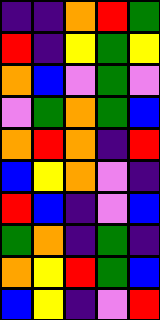[["indigo", "indigo", "orange", "red", "green"], ["red", "indigo", "yellow", "green", "yellow"], ["orange", "blue", "violet", "green", "violet"], ["violet", "green", "orange", "green", "blue"], ["orange", "red", "orange", "indigo", "red"], ["blue", "yellow", "orange", "violet", "indigo"], ["red", "blue", "indigo", "violet", "blue"], ["green", "orange", "indigo", "green", "indigo"], ["orange", "yellow", "red", "green", "blue"], ["blue", "yellow", "indigo", "violet", "red"]]